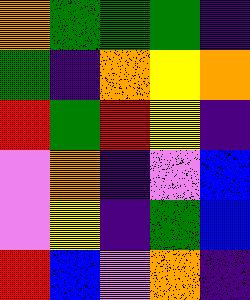[["orange", "green", "green", "green", "indigo"], ["green", "indigo", "orange", "yellow", "orange"], ["red", "green", "red", "yellow", "indigo"], ["violet", "orange", "indigo", "violet", "blue"], ["violet", "yellow", "indigo", "green", "blue"], ["red", "blue", "violet", "orange", "indigo"]]